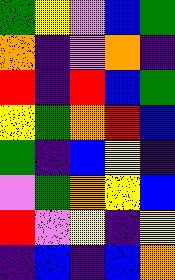[["green", "yellow", "violet", "blue", "green"], ["orange", "indigo", "violet", "orange", "indigo"], ["red", "indigo", "red", "blue", "green"], ["yellow", "green", "orange", "red", "blue"], ["green", "indigo", "blue", "yellow", "indigo"], ["violet", "green", "orange", "yellow", "blue"], ["red", "violet", "yellow", "indigo", "yellow"], ["indigo", "blue", "indigo", "blue", "orange"]]